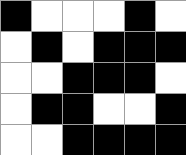[["black", "white", "white", "white", "black", "white"], ["white", "black", "white", "black", "black", "black"], ["white", "white", "black", "black", "black", "white"], ["white", "black", "black", "white", "white", "black"], ["white", "white", "black", "black", "black", "black"]]